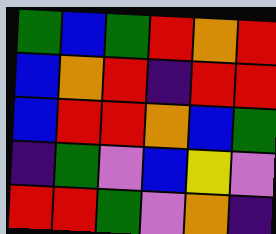[["green", "blue", "green", "red", "orange", "red"], ["blue", "orange", "red", "indigo", "red", "red"], ["blue", "red", "red", "orange", "blue", "green"], ["indigo", "green", "violet", "blue", "yellow", "violet"], ["red", "red", "green", "violet", "orange", "indigo"]]